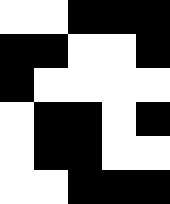[["white", "white", "black", "black", "black"], ["black", "black", "white", "white", "black"], ["black", "white", "white", "white", "white"], ["white", "black", "black", "white", "black"], ["white", "black", "black", "white", "white"], ["white", "white", "black", "black", "black"]]